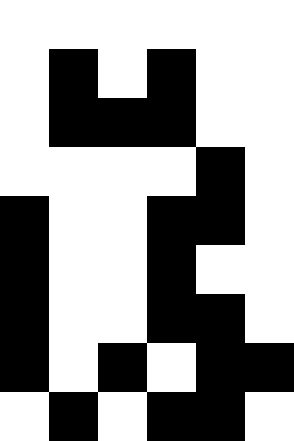[["white", "white", "white", "white", "white", "white"], ["white", "black", "white", "black", "white", "white"], ["white", "black", "black", "black", "white", "white"], ["white", "white", "white", "white", "black", "white"], ["black", "white", "white", "black", "black", "white"], ["black", "white", "white", "black", "white", "white"], ["black", "white", "white", "black", "black", "white"], ["black", "white", "black", "white", "black", "black"], ["white", "black", "white", "black", "black", "white"]]